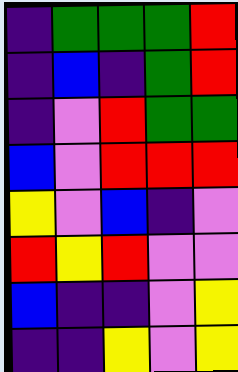[["indigo", "green", "green", "green", "red"], ["indigo", "blue", "indigo", "green", "red"], ["indigo", "violet", "red", "green", "green"], ["blue", "violet", "red", "red", "red"], ["yellow", "violet", "blue", "indigo", "violet"], ["red", "yellow", "red", "violet", "violet"], ["blue", "indigo", "indigo", "violet", "yellow"], ["indigo", "indigo", "yellow", "violet", "yellow"]]